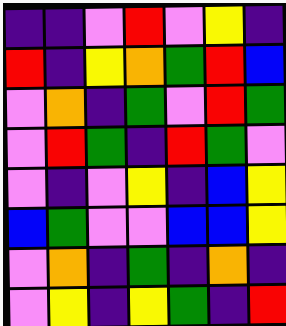[["indigo", "indigo", "violet", "red", "violet", "yellow", "indigo"], ["red", "indigo", "yellow", "orange", "green", "red", "blue"], ["violet", "orange", "indigo", "green", "violet", "red", "green"], ["violet", "red", "green", "indigo", "red", "green", "violet"], ["violet", "indigo", "violet", "yellow", "indigo", "blue", "yellow"], ["blue", "green", "violet", "violet", "blue", "blue", "yellow"], ["violet", "orange", "indigo", "green", "indigo", "orange", "indigo"], ["violet", "yellow", "indigo", "yellow", "green", "indigo", "red"]]